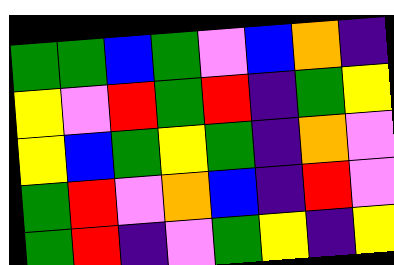[["green", "green", "blue", "green", "violet", "blue", "orange", "indigo"], ["yellow", "violet", "red", "green", "red", "indigo", "green", "yellow"], ["yellow", "blue", "green", "yellow", "green", "indigo", "orange", "violet"], ["green", "red", "violet", "orange", "blue", "indigo", "red", "violet"], ["green", "red", "indigo", "violet", "green", "yellow", "indigo", "yellow"]]